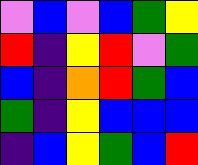[["violet", "blue", "violet", "blue", "green", "yellow"], ["red", "indigo", "yellow", "red", "violet", "green"], ["blue", "indigo", "orange", "red", "green", "blue"], ["green", "indigo", "yellow", "blue", "blue", "blue"], ["indigo", "blue", "yellow", "green", "blue", "red"]]